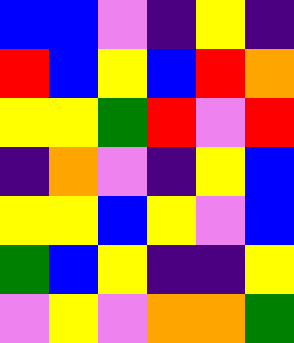[["blue", "blue", "violet", "indigo", "yellow", "indigo"], ["red", "blue", "yellow", "blue", "red", "orange"], ["yellow", "yellow", "green", "red", "violet", "red"], ["indigo", "orange", "violet", "indigo", "yellow", "blue"], ["yellow", "yellow", "blue", "yellow", "violet", "blue"], ["green", "blue", "yellow", "indigo", "indigo", "yellow"], ["violet", "yellow", "violet", "orange", "orange", "green"]]